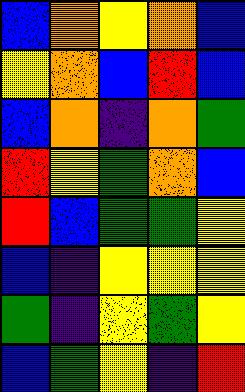[["blue", "orange", "yellow", "orange", "blue"], ["yellow", "orange", "blue", "red", "blue"], ["blue", "orange", "indigo", "orange", "green"], ["red", "yellow", "green", "orange", "blue"], ["red", "blue", "green", "green", "yellow"], ["blue", "indigo", "yellow", "yellow", "yellow"], ["green", "indigo", "yellow", "green", "yellow"], ["blue", "green", "yellow", "indigo", "red"]]